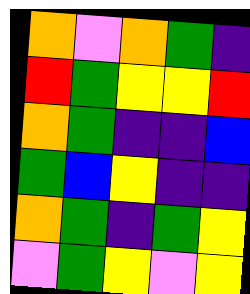[["orange", "violet", "orange", "green", "indigo"], ["red", "green", "yellow", "yellow", "red"], ["orange", "green", "indigo", "indigo", "blue"], ["green", "blue", "yellow", "indigo", "indigo"], ["orange", "green", "indigo", "green", "yellow"], ["violet", "green", "yellow", "violet", "yellow"]]